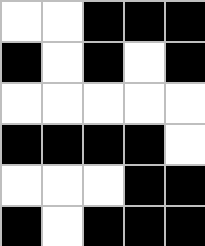[["white", "white", "black", "black", "black"], ["black", "white", "black", "white", "black"], ["white", "white", "white", "white", "white"], ["black", "black", "black", "black", "white"], ["white", "white", "white", "black", "black"], ["black", "white", "black", "black", "black"]]